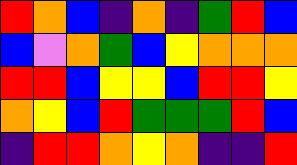[["red", "orange", "blue", "indigo", "orange", "indigo", "green", "red", "blue"], ["blue", "violet", "orange", "green", "blue", "yellow", "orange", "orange", "orange"], ["red", "red", "blue", "yellow", "yellow", "blue", "red", "red", "yellow"], ["orange", "yellow", "blue", "red", "green", "green", "green", "red", "blue"], ["indigo", "red", "red", "orange", "yellow", "orange", "indigo", "indigo", "red"]]